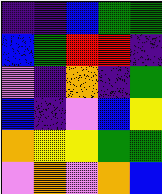[["indigo", "indigo", "blue", "green", "green"], ["blue", "green", "red", "red", "indigo"], ["violet", "indigo", "orange", "indigo", "green"], ["blue", "indigo", "violet", "blue", "yellow"], ["orange", "yellow", "yellow", "green", "green"], ["violet", "orange", "violet", "orange", "blue"]]